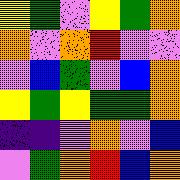[["yellow", "green", "violet", "yellow", "green", "orange"], ["orange", "violet", "orange", "red", "violet", "violet"], ["violet", "blue", "green", "violet", "blue", "orange"], ["yellow", "green", "yellow", "green", "green", "orange"], ["indigo", "indigo", "violet", "orange", "violet", "blue"], ["violet", "green", "orange", "red", "blue", "orange"]]